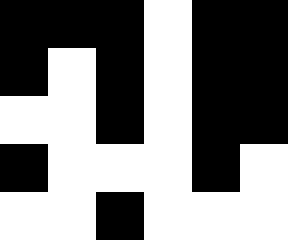[["black", "black", "black", "white", "black", "black"], ["black", "white", "black", "white", "black", "black"], ["white", "white", "black", "white", "black", "black"], ["black", "white", "white", "white", "black", "white"], ["white", "white", "black", "white", "white", "white"]]